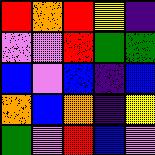[["red", "orange", "red", "yellow", "indigo"], ["violet", "violet", "red", "green", "green"], ["blue", "violet", "blue", "indigo", "blue"], ["orange", "blue", "orange", "indigo", "yellow"], ["green", "violet", "red", "blue", "violet"]]